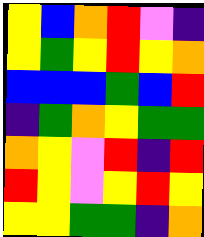[["yellow", "blue", "orange", "red", "violet", "indigo"], ["yellow", "green", "yellow", "red", "yellow", "orange"], ["blue", "blue", "blue", "green", "blue", "red"], ["indigo", "green", "orange", "yellow", "green", "green"], ["orange", "yellow", "violet", "red", "indigo", "red"], ["red", "yellow", "violet", "yellow", "red", "yellow"], ["yellow", "yellow", "green", "green", "indigo", "orange"]]